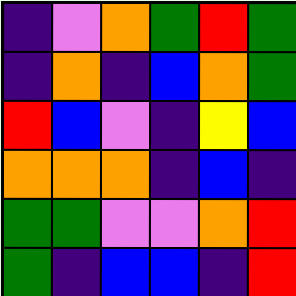[["indigo", "violet", "orange", "green", "red", "green"], ["indigo", "orange", "indigo", "blue", "orange", "green"], ["red", "blue", "violet", "indigo", "yellow", "blue"], ["orange", "orange", "orange", "indigo", "blue", "indigo"], ["green", "green", "violet", "violet", "orange", "red"], ["green", "indigo", "blue", "blue", "indigo", "red"]]